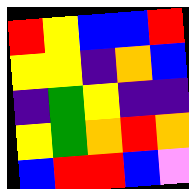[["red", "yellow", "blue", "blue", "red"], ["yellow", "yellow", "indigo", "orange", "blue"], ["indigo", "green", "yellow", "indigo", "indigo"], ["yellow", "green", "orange", "red", "orange"], ["blue", "red", "red", "blue", "violet"]]